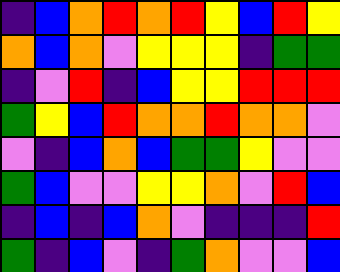[["indigo", "blue", "orange", "red", "orange", "red", "yellow", "blue", "red", "yellow"], ["orange", "blue", "orange", "violet", "yellow", "yellow", "yellow", "indigo", "green", "green"], ["indigo", "violet", "red", "indigo", "blue", "yellow", "yellow", "red", "red", "red"], ["green", "yellow", "blue", "red", "orange", "orange", "red", "orange", "orange", "violet"], ["violet", "indigo", "blue", "orange", "blue", "green", "green", "yellow", "violet", "violet"], ["green", "blue", "violet", "violet", "yellow", "yellow", "orange", "violet", "red", "blue"], ["indigo", "blue", "indigo", "blue", "orange", "violet", "indigo", "indigo", "indigo", "red"], ["green", "indigo", "blue", "violet", "indigo", "green", "orange", "violet", "violet", "blue"]]